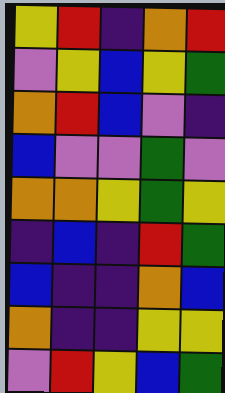[["yellow", "red", "indigo", "orange", "red"], ["violet", "yellow", "blue", "yellow", "green"], ["orange", "red", "blue", "violet", "indigo"], ["blue", "violet", "violet", "green", "violet"], ["orange", "orange", "yellow", "green", "yellow"], ["indigo", "blue", "indigo", "red", "green"], ["blue", "indigo", "indigo", "orange", "blue"], ["orange", "indigo", "indigo", "yellow", "yellow"], ["violet", "red", "yellow", "blue", "green"]]